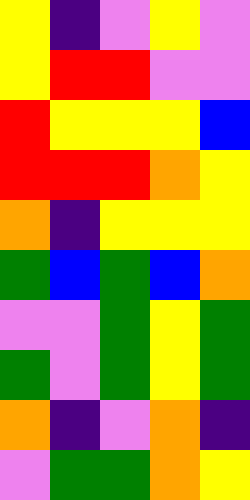[["yellow", "indigo", "violet", "yellow", "violet"], ["yellow", "red", "red", "violet", "violet"], ["red", "yellow", "yellow", "yellow", "blue"], ["red", "red", "red", "orange", "yellow"], ["orange", "indigo", "yellow", "yellow", "yellow"], ["green", "blue", "green", "blue", "orange"], ["violet", "violet", "green", "yellow", "green"], ["green", "violet", "green", "yellow", "green"], ["orange", "indigo", "violet", "orange", "indigo"], ["violet", "green", "green", "orange", "yellow"]]